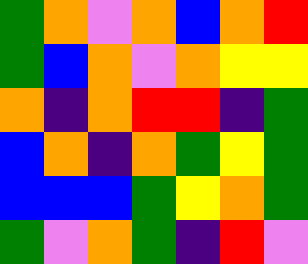[["green", "orange", "violet", "orange", "blue", "orange", "red"], ["green", "blue", "orange", "violet", "orange", "yellow", "yellow"], ["orange", "indigo", "orange", "red", "red", "indigo", "green"], ["blue", "orange", "indigo", "orange", "green", "yellow", "green"], ["blue", "blue", "blue", "green", "yellow", "orange", "green"], ["green", "violet", "orange", "green", "indigo", "red", "violet"]]